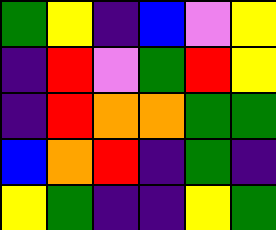[["green", "yellow", "indigo", "blue", "violet", "yellow"], ["indigo", "red", "violet", "green", "red", "yellow"], ["indigo", "red", "orange", "orange", "green", "green"], ["blue", "orange", "red", "indigo", "green", "indigo"], ["yellow", "green", "indigo", "indigo", "yellow", "green"]]